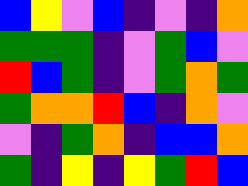[["blue", "yellow", "violet", "blue", "indigo", "violet", "indigo", "orange"], ["green", "green", "green", "indigo", "violet", "green", "blue", "violet"], ["red", "blue", "green", "indigo", "violet", "green", "orange", "green"], ["green", "orange", "orange", "red", "blue", "indigo", "orange", "violet"], ["violet", "indigo", "green", "orange", "indigo", "blue", "blue", "orange"], ["green", "indigo", "yellow", "indigo", "yellow", "green", "red", "blue"]]